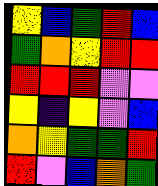[["yellow", "blue", "green", "red", "blue"], ["green", "orange", "yellow", "red", "red"], ["red", "red", "red", "violet", "violet"], ["yellow", "indigo", "yellow", "violet", "blue"], ["orange", "yellow", "green", "green", "red"], ["red", "violet", "blue", "orange", "green"]]